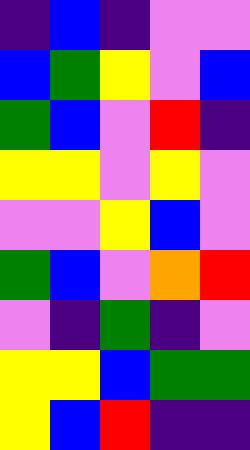[["indigo", "blue", "indigo", "violet", "violet"], ["blue", "green", "yellow", "violet", "blue"], ["green", "blue", "violet", "red", "indigo"], ["yellow", "yellow", "violet", "yellow", "violet"], ["violet", "violet", "yellow", "blue", "violet"], ["green", "blue", "violet", "orange", "red"], ["violet", "indigo", "green", "indigo", "violet"], ["yellow", "yellow", "blue", "green", "green"], ["yellow", "blue", "red", "indigo", "indigo"]]